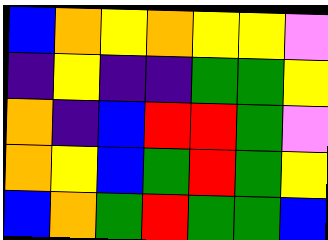[["blue", "orange", "yellow", "orange", "yellow", "yellow", "violet"], ["indigo", "yellow", "indigo", "indigo", "green", "green", "yellow"], ["orange", "indigo", "blue", "red", "red", "green", "violet"], ["orange", "yellow", "blue", "green", "red", "green", "yellow"], ["blue", "orange", "green", "red", "green", "green", "blue"]]